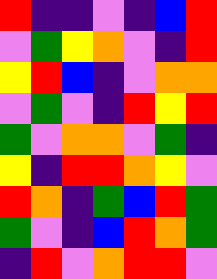[["red", "indigo", "indigo", "violet", "indigo", "blue", "red"], ["violet", "green", "yellow", "orange", "violet", "indigo", "red"], ["yellow", "red", "blue", "indigo", "violet", "orange", "orange"], ["violet", "green", "violet", "indigo", "red", "yellow", "red"], ["green", "violet", "orange", "orange", "violet", "green", "indigo"], ["yellow", "indigo", "red", "red", "orange", "yellow", "violet"], ["red", "orange", "indigo", "green", "blue", "red", "green"], ["green", "violet", "indigo", "blue", "red", "orange", "green"], ["indigo", "red", "violet", "orange", "red", "red", "violet"]]